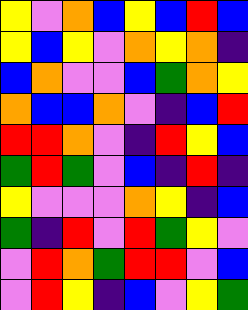[["yellow", "violet", "orange", "blue", "yellow", "blue", "red", "blue"], ["yellow", "blue", "yellow", "violet", "orange", "yellow", "orange", "indigo"], ["blue", "orange", "violet", "violet", "blue", "green", "orange", "yellow"], ["orange", "blue", "blue", "orange", "violet", "indigo", "blue", "red"], ["red", "red", "orange", "violet", "indigo", "red", "yellow", "blue"], ["green", "red", "green", "violet", "blue", "indigo", "red", "indigo"], ["yellow", "violet", "violet", "violet", "orange", "yellow", "indigo", "blue"], ["green", "indigo", "red", "violet", "red", "green", "yellow", "violet"], ["violet", "red", "orange", "green", "red", "red", "violet", "blue"], ["violet", "red", "yellow", "indigo", "blue", "violet", "yellow", "green"]]